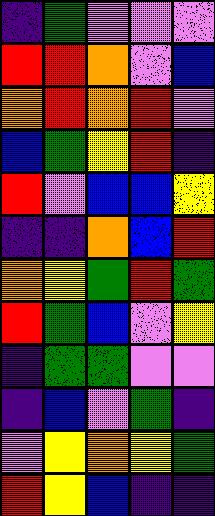[["indigo", "green", "violet", "violet", "violet"], ["red", "red", "orange", "violet", "blue"], ["orange", "red", "orange", "red", "violet"], ["blue", "green", "yellow", "red", "indigo"], ["red", "violet", "blue", "blue", "yellow"], ["indigo", "indigo", "orange", "blue", "red"], ["orange", "yellow", "green", "red", "green"], ["red", "green", "blue", "violet", "yellow"], ["indigo", "green", "green", "violet", "violet"], ["indigo", "blue", "violet", "green", "indigo"], ["violet", "yellow", "orange", "yellow", "green"], ["red", "yellow", "blue", "indigo", "indigo"]]